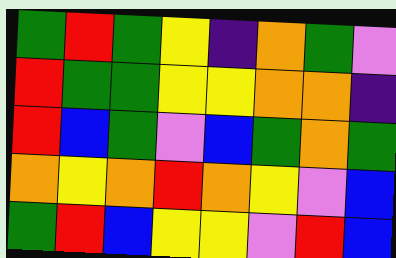[["green", "red", "green", "yellow", "indigo", "orange", "green", "violet"], ["red", "green", "green", "yellow", "yellow", "orange", "orange", "indigo"], ["red", "blue", "green", "violet", "blue", "green", "orange", "green"], ["orange", "yellow", "orange", "red", "orange", "yellow", "violet", "blue"], ["green", "red", "blue", "yellow", "yellow", "violet", "red", "blue"]]